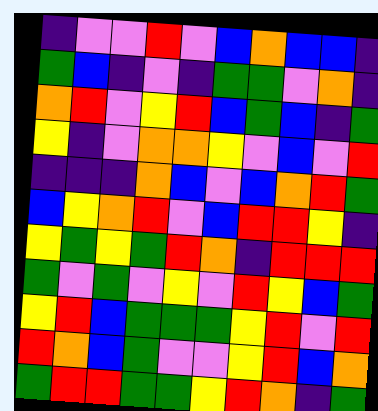[["indigo", "violet", "violet", "red", "violet", "blue", "orange", "blue", "blue", "indigo"], ["green", "blue", "indigo", "violet", "indigo", "green", "green", "violet", "orange", "indigo"], ["orange", "red", "violet", "yellow", "red", "blue", "green", "blue", "indigo", "green"], ["yellow", "indigo", "violet", "orange", "orange", "yellow", "violet", "blue", "violet", "red"], ["indigo", "indigo", "indigo", "orange", "blue", "violet", "blue", "orange", "red", "green"], ["blue", "yellow", "orange", "red", "violet", "blue", "red", "red", "yellow", "indigo"], ["yellow", "green", "yellow", "green", "red", "orange", "indigo", "red", "red", "red"], ["green", "violet", "green", "violet", "yellow", "violet", "red", "yellow", "blue", "green"], ["yellow", "red", "blue", "green", "green", "green", "yellow", "red", "violet", "red"], ["red", "orange", "blue", "green", "violet", "violet", "yellow", "red", "blue", "orange"], ["green", "red", "red", "green", "green", "yellow", "red", "orange", "indigo", "green"]]